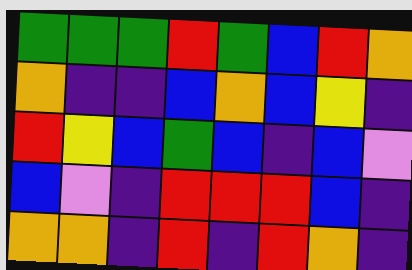[["green", "green", "green", "red", "green", "blue", "red", "orange"], ["orange", "indigo", "indigo", "blue", "orange", "blue", "yellow", "indigo"], ["red", "yellow", "blue", "green", "blue", "indigo", "blue", "violet"], ["blue", "violet", "indigo", "red", "red", "red", "blue", "indigo"], ["orange", "orange", "indigo", "red", "indigo", "red", "orange", "indigo"]]